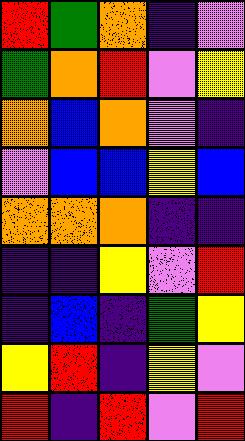[["red", "green", "orange", "indigo", "violet"], ["green", "orange", "red", "violet", "yellow"], ["orange", "blue", "orange", "violet", "indigo"], ["violet", "blue", "blue", "yellow", "blue"], ["orange", "orange", "orange", "indigo", "indigo"], ["indigo", "indigo", "yellow", "violet", "red"], ["indigo", "blue", "indigo", "green", "yellow"], ["yellow", "red", "indigo", "yellow", "violet"], ["red", "indigo", "red", "violet", "red"]]